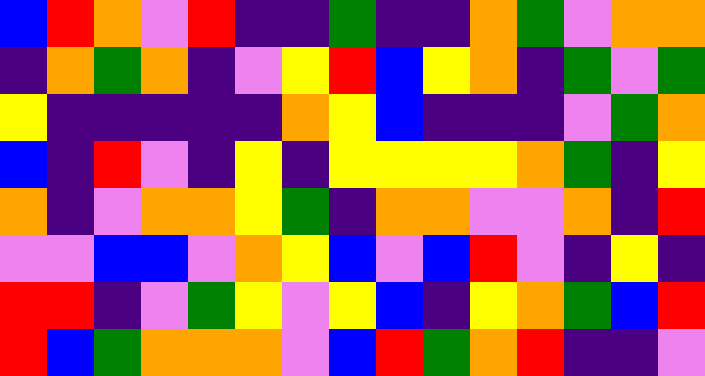[["blue", "red", "orange", "violet", "red", "indigo", "indigo", "green", "indigo", "indigo", "orange", "green", "violet", "orange", "orange"], ["indigo", "orange", "green", "orange", "indigo", "violet", "yellow", "red", "blue", "yellow", "orange", "indigo", "green", "violet", "green"], ["yellow", "indigo", "indigo", "indigo", "indigo", "indigo", "orange", "yellow", "blue", "indigo", "indigo", "indigo", "violet", "green", "orange"], ["blue", "indigo", "red", "violet", "indigo", "yellow", "indigo", "yellow", "yellow", "yellow", "yellow", "orange", "green", "indigo", "yellow"], ["orange", "indigo", "violet", "orange", "orange", "yellow", "green", "indigo", "orange", "orange", "violet", "violet", "orange", "indigo", "red"], ["violet", "violet", "blue", "blue", "violet", "orange", "yellow", "blue", "violet", "blue", "red", "violet", "indigo", "yellow", "indigo"], ["red", "red", "indigo", "violet", "green", "yellow", "violet", "yellow", "blue", "indigo", "yellow", "orange", "green", "blue", "red"], ["red", "blue", "green", "orange", "orange", "orange", "violet", "blue", "red", "green", "orange", "red", "indigo", "indigo", "violet"]]